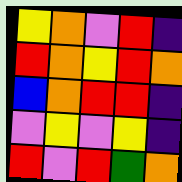[["yellow", "orange", "violet", "red", "indigo"], ["red", "orange", "yellow", "red", "orange"], ["blue", "orange", "red", "red", "indigo"], ["violet", "yellow", "violet", "yellow", "indigo"], ["red", "violet", "red", "green", "orange"]]